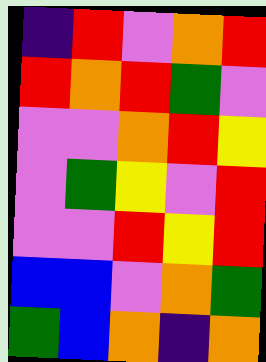[["indigo", "red", "violet", "orange", "red"], ["red", "orange", "red", "green", "violet"], ["violet", "violet", "orange", "red", "yellow"], ["violet", "green", "yellow", "violet", "red"], ["violet", "violet", "red", "yellow", "red"], ["blue", "blue", "violet", "orange", "green"], ["green", "blue", "orange", "indigo", "orange"]]